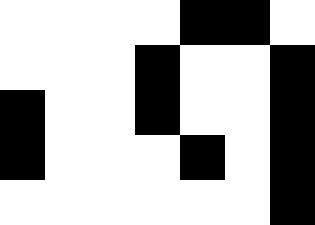[["white", "white", "white", "white", "black", "black", "white"], ["white", "white", "white", "black", "white", "white", "black"], ["black", "white", "white", "black", "white", "white", "black"], ["black", "white", "white", "white", "black", "white", "black"], ["white", "white", "white", "white", "white", "white", "black"]]